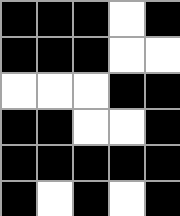[["black", "black", "black", "white", "black"], ["black", "black", "black", "white", "white"], ["white", "white", "white", "black", "black"], ["black", "black", "white", "white", "black"], ["black", "black", "black", "black", "black"], ["black", "white", "black", "white", "black"]]